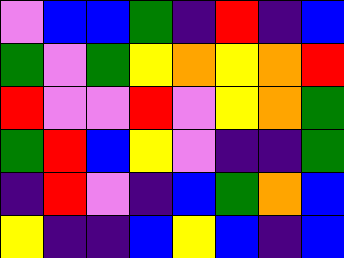[["violet", "blue", "blue", "green", "indigo", "red", "indigo", "blue"], ["green", "violet", "green", "yellow", "orange", "yellow", "orange", "red"], ["red", "violet", "violet", "red", "violet", "yellow", "orange", "green"], ["green", "red", "blue", "yellow", "violet", "indigo", "indigo", "green"], ["indigo", "red", "violet", "indigo", "blue", "green", "orange", "blue"], ["yellow", "indigo", "indigo", "blue", "yellow", "blue", "indigo", "blue"]]